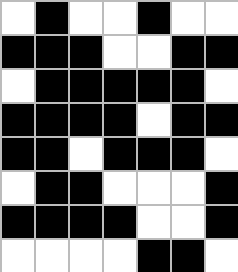[["white", "black", "white", "white", "black", "white", "white"], ["black", "black", "black", "white", "white", "black", "black"], ["white", "black", "black", "black", "black", "black", "white"], ["black", "black", "black", "black", "white", "black", "black"], ["black", "black", "white", "black", "black", "black", "white"], ["white", "black", "black", "white", "white", "white", "black"], ["black", "black", "black", "black", "white", "white", "black"], ["white", "white", "white", "white", "black", "black", "white"]]